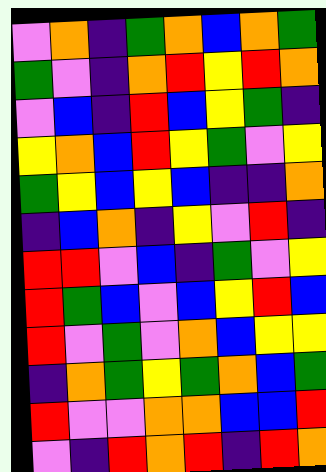[["violet", "orange", "indigo", "green", "orange", "blue", "orange", "green"], ["green", "violet", "indigo", "orange", "red", "yellow", "red", "orange"], ["violet", "blue", "indigo", "red", "blue", "yellow", "green", "indigo"], ["yellow", "orange", "blue", "red", "yellow", "green", "violet", "yellow"], ["green", "yellow", "blue", "yellow", "blue", "indigo", "indigo", "orange"], ["indigo", "blue", "orange", "indigo", "yellow", "violet", "red", "indigo"], ["red", "red", "violet", "blue", "indigo", "green", "violet", "yellow"], ["red", "green", "blue", "violet", "blue", "yellow", "red", "blue"], ["red", "violet", "green", "violet", "orange", "blue", "yellow", "yellow"], ["indigo", "orange", "green", "yellow", "green", "orange", "blue", "green"], ["red", "violet", "violet", "orange", "orange", "blue", "blue", "red"], ["violet", "indigo", "red", "orange", "red", "indigo", "red", "orange"]]